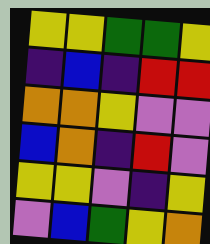[["yellow", "yellow", "green", "green", "yellow"], ["indigo", "blue", "indigo", "red", "red"], ["orange", "orange", "yellow", "violet", "violet"], ["blue", "orange", "indigo", "red", "violet"], ["yellow", "yellow", "violet", "indigo", "yellow"], ["violet", "blue", "green", "yellow", "orange"]]